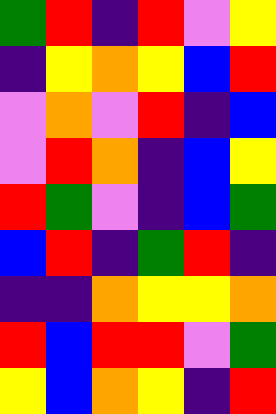[["green", "red", "indigo", "red", "violet", "yellow"], ["indigo", "yellow", "orange", "yellow", "blue", "red"], ["violet", "orange", "violet", "red", "indigo", "blue"], ["violet", "red", "orange", "indigo", "blue", "yellow"], ["red", "green", "violet", "indigo", "blue", "green"], ["blue", "red", "indigo", "green", "red", "indigo"], ["indigo", "indigo", "orange", "yellow", "yellow", "orange"], ["red", "blue", "red", "red", "violet", "green"], ["yellow", "blue", "orange", "yellow", "indigo", "red"]]